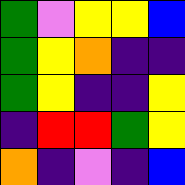[["green", "violet", "yellow", "yellow", "blue"], ["green", "yellow", "orange", "indigo", "indigo"], ["green", "yellow", "indigo", "indigo", "yellow"], ["indigo", "red", "red", "green", "yellow"], ["orange", "indigo", "violet", "indigo", "blue"]]